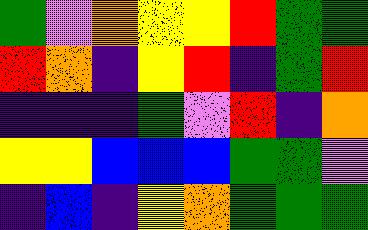[["green", "violet", "orange", "yellow", "yellow", "red", "green", "green"], ["red", "orange", "indigo", "yellow", "red", "indigo", "green", "red"], ["indigo", "indigo", "indigo", "green", "violet", "red", "indigo", "orange"], ["yellow", "yellow", "blue", "blue", "blue", "green", "green", "violet"], ["indigo", "blue", "indigo", "yellow", "orange", "green", "green", "green"]]